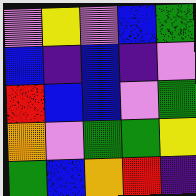[["violet", "yellow", "violet", "blue", "green"], ["blue", "indigo", "blue", "indigo", "violet"], ["red", "blue", "blue", "violet", "green"], ["orange", "violet", "green", "green", "yellow"], ["green", "blue", "orange", "red", "indigo"]]